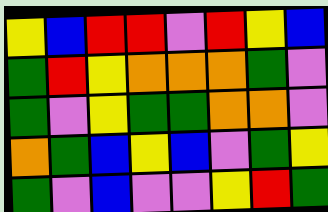[["yellow", "blue", "red", "red", "violet", "red", "yellow", "blue"], ["green", "red", "yellow", "orange", "orange", "orange", "green", "violet"], ["green", "violet", "yellow", "green", "green", "orange", "orange", "violet"], ["orange", "green", "blue", "yellow", "blue", "violet", "green", "yellow"], ["green", "violet", "blue", "violet", "violet", "yellow", "red", "green"]]